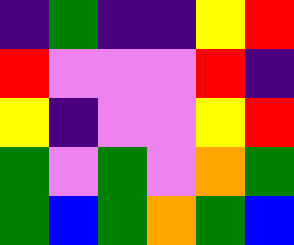[["indigo", "green", "indigo", "indigo", "yellow", "red"], ["red", "violet", "violet", "violet", "red", "indigo"], ["yellow", "indigo", "violet", "violet", "yellow", "red"], ["green", "violet", "green", "violet", "orange", "green"], ["green", "blue", "green", "orange", "green", "blue"]]